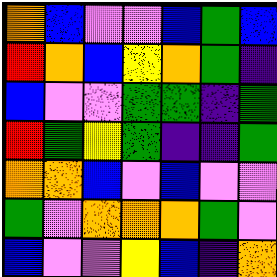[["orange", "blue", "violet", "violet", "blue", "green", "blue"], ["red", "orange", "blue", "yellow", "orange", "green", "indigo"], ["blue", "violet", "violet", "green", "green", "indigo", "green"], ["red", "green", "yellow", "green", "indigo", "indigo", "green"], ["orange", "orange", "blue", "violet", "blue", "violet", "violet"], ["green", "violet", "orange", "orange", "orange", "green", "violet"], ["blue", "violet", "violet", "yellow", "blue", "indigo", "orange"]]